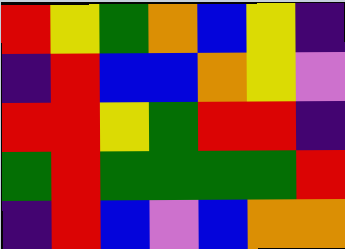[["red", "yellow", "green", "orange", "blue", "yellow", "indigo"], ["indigo", "red", "blue", "blue", "orange", "yellow", "violet"], ["red", "red", "yellow", "green", "red", "red", "indigo"], ["green", "red", "green", "green", "green", "green", "red"], ["indigo", "red", "blue", "violet", "blue", "orange", "orange"]]